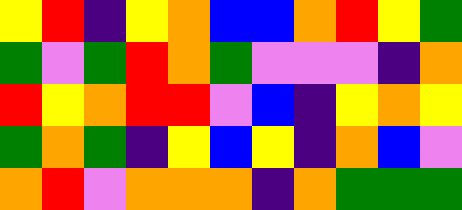[["yellow", "red", "indigo", "yellow", "orange", "blue", "blue", "orange", "red", "yellow", "green"], ["green", "violet", "green", "red", "orange", "green", "violet", "violet", "violet", "indigo", "orange"], ["red", "yellow", "orange", "red", "red", "violet", "blue", "indigo", "yellow", "orange", "yellow"], ["green", "orange", "green", "indigo", "yellow", "blue", "yellow", "indigo", "orange", "blue", "violet"], ["orange", "red", "violet", "orange", "orange", "orange", "indigo", "orange", "green", "green", "green"]]